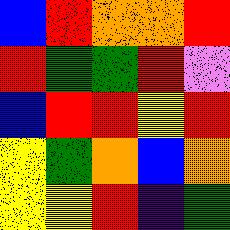[["blue", "red", "orange", "orange", "red"], ["red", "green", "green", "red", "violet"], ["blue", "red", "red", "yellow", "red"], ["yellow", "green", "orange", "blue", "orange"], ["yellow", "yellow", "red", "indigo", "green"]]